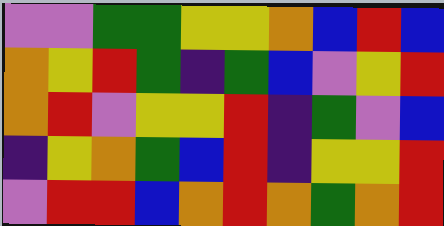[["violet", "violet", "green", "green", "yellow", "yellow", "orange", "blue", "red", "blue"], ["orange", "yellow", "red", "green", "indigo", "green", "blue", "violet", "yellow", "red"], ["orange", "red", "violet", "yellow", "yellow", "red", "indigo", "green", "violet", "blue"], ["indigo", "yellow", "orange", "green", "blue", "red", "indigo", "yellow", "yellow", "red"], ["violet", "red", "red", "blue", "orange", "red", "orange", "green", "orange", "red"]]